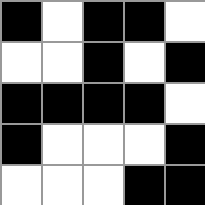[["black", "white", "black", "black", "white"], ["white", "white", "black", "white", "black"], ["black", "black", "black", "black", "white"], ["black", "white", "white", "white", "black"], ["white", "white", "white", "black", "black"]]